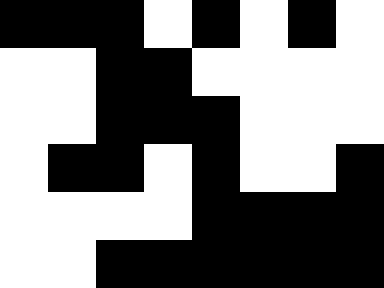[["black", "black", "black", "white", "black", "white", "black", "white"], ["white", "white", "black", "black", "white", "white", "white", "white"], ["white", "white", "black", "black", "black", "white", "white", "white"], ["white", "black", "black", "white", "black", "white", "white", "black"], ["white", "white", "white", "white", "black", "black", "black", "black"], ["white", "white", "black", "black", "black", "black", "black", "black"]]